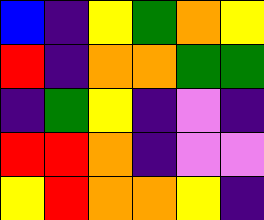[["blue", "indigo", "yellow", "green", "orange", "yellow"], ["red", "indigo", "orange", "orange", "green", "green"], ["indigo", "green", "yellow", "indigo", "violet", "indigo"], ["red", "red", "orange", "indigo", "violet", "violet"], ["yellow", "red", "orange", "orange", "yellow", "indigo"]]